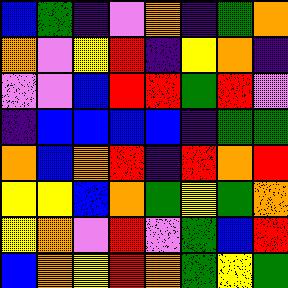[["blue", "green", "indigo", "violet", "orange", "indigo", "green", "orange"], ["orange", "violet", "yellow", "red", "indigo", "yellow", "orange", "indigo"], ["violet", "violet", "blue", "red", "red", "green", "red", "violet"], ["indigo", "blue", "blue", "blue", "blue", "indigo", "green", "green"], ["orange", "blue", "orange", "red", "indigo", "red", "orange", "red"], ["yellow", "yellow", "blue", "orange", "green", "yellow", "green", "orange"], ["yellow", "orange", "violet", "red", "violet", "green", "blue", "red"], ["blue", "orange", "yellow", "red", "orange", "green", "yellow", "green"]]